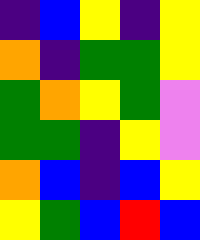[["indigo", "blue", "yellow", "indigo", "yellow"], ["orange", "indigo", "green", "green", "yellow"], ["green", "orange", "yellow", "green", "violet"], ["green", "green", "indigo", "yellow", "violet"], ["orange", "blue", "indigo", "blue", "yellow"], ["yellow", "green", "blue", "red", "blue"]]